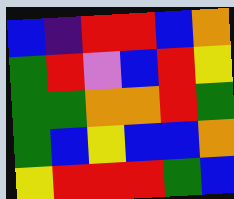[["blue", "indigo", "red", "red", "blue", "orange"], ["green", "red", "violet", "blue", "red", "yellow"], ["green", "green", "orange", "orange", "red", "green"], ["green", "blue", "yellow", "blue", "blue", "orange"], ["yellow", "red", "red", "red", "green", "blue"]]